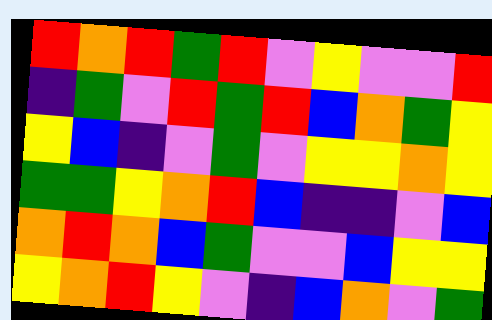[["red", "orange", "red", "green", "red", "violet", "yellow", "violet", "violet", "red"], ["indigo", "green", "violet", "red", "green", "red", "blue", "orange", "green", "yellow"], ["yellow", "blue", "indigo", "violet", "green", "violet", "yellow", "yellow", "orange", "yellow"], ["green", "green", "yellow", "orange", "red", "blue", "indigo", "indigo", "violet", "blue"], ["orange", "red", "orange", "blue", "green", "violet", "violet", "blue", "yellow", "yellow"], ["yellow", "orange", "red", "yellow", "violet", "indigo", "blue", "orange", "violet", "green"]]